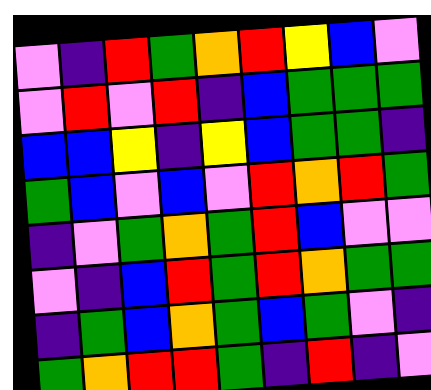[["violet", "indigo", "red", "green", "orange", "red", "yellow", "blue", "violet"], ["violet", "red", "violet", "red", "indigo", "blue", "green", "green", "green"], ["blue", "blue", "yellow", "indigo", "yellow", "blue", "green", "green", "indigo"], ["green", "blue", "violet", "blue", "violet", "red", "orange", "red", "green"], ["indigo", "violet", "green", "orange", "green", "red", "blue", "violet", "violet"], ["violet", "indigo", "blue", "red", "green", "red", "orange", "green", "green"], ["indigo", "green", "blue", "orange", "green", "blue", "green", "violet", "indigo"], ["green", "orange", "red", "red", "green", "indigo", "red", "indigo", "violet"]]